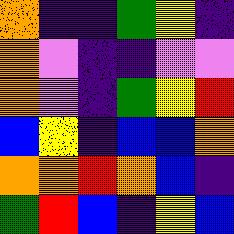[["orange", "indigo", "indigo", "green", "yellow", "indigo"], ["orange", "violet", "indigo", "indigo", "violet", "violet"], ["orange", "violet", "indigo", "green", "yellow", "red"], ["blue", "yellow", "indigo", "blue", "blue", "orange"], ["orange", "orange", "red", "orange", "blue", "indigo"], ["green", "red", "blue", "indigo", "yellow", "blue"]]